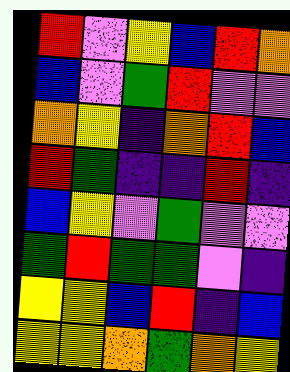[["red", "violet", "yellow", "blue", "red", "orange"], ["blue", "violet", "green", "red", "violet", "violet"], ["orange", "yellow", "indigo", "orange", "red", "blue"], ["red", "green", "indigo", "indigo", "red", "indigo"], ["blue", "yellow", "violet", "green", "violet", "violet"], ["green", "red", "green", "green", "violet", "indigo"], ["yellow", "yellow", "blue", "red", "indigo", "blue"], ["yellow", "yellow", "orange", "green", "orange", "yellow"]]